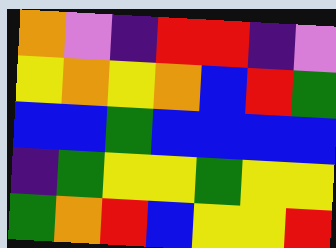[["orange", "violet", "indigo", "red", "red", "indigo", "violet"], ["yellow", "orange", "yellow", "orange", "blue", "red", "green"], ["blue", "blue", "green", "blue", "blue", "blue", "blue"], ["indigo", "green", "yellow", "yellow", "green", "yellow", "yellow"], ["green", "orange", "red", "blue", "yellow", "yellow", "red"]]